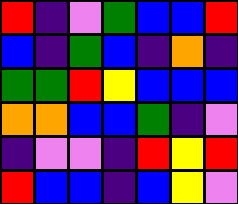[["red", "indigo", "violet", "green", "blue", "blue", "red"], ["blue", "indigo", "green", "blue", "indigo", "orange", "indigo"], ["green", "green", "red", "yellow", "blue", "blue", "blue"], ["orange", "orange", "blue", "blue", "green", "indigo", "violet"], ["indigo", "violet", "violet", "indigo", "red", "yellow", "red"], ["red", "blue", "blue", "indigo", "blue", "yellow", "violet"]]